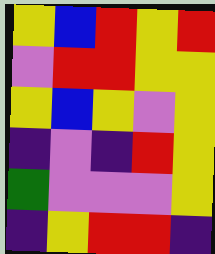[["yellow", "blue", "red", "yellow", "red"], ["violet", "red", "red", "yellow", "yellow"], ["yellow", "blue", "yellow", "violet", "yellow"], ["indigo", "violet", "indigo", "red", "yellow"], ["green", "violet", "violet", "violet", "yellow"], ["indigo", "yellow", "red", "red", "indigo"]]